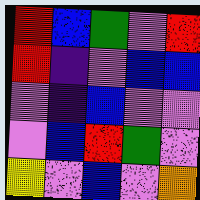[["red", "blue", "green", "violet", "red"], ["red", "indigo", "violet", "blue", "blue"], ["violet", "indigo", "blue", "violet", "violet"], ["violet", "blue", "red", "green", "violet"], ["yellow", "violet", "blue", "violet", "orange"]]